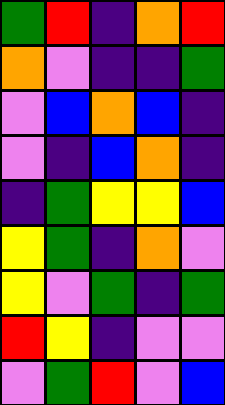[["green", "red", "indigo", "orange", "red"], ["orange", "violet", "indigo", "indigo", "green"], ["violet", "blue", "orange", "blue", "indigo"], ["violet", "indigo", "blue", "orange", "indigo"], ["indigo", "green", "yellow", "yellow", "blue"], ["yellow", "green", "indigo", "orange", "violet"], ["yellow", "violet", "green", "indigo", "green"], ["red", "yellow", "indigo", "violet", "violet"], ["violet", "green", "red", "violet", "blue"]]